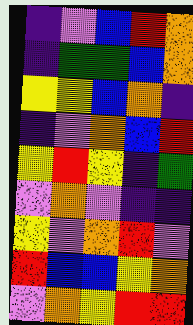[["indigo", "violet", "blue", "red", "orange"], ["indigo", "green", "green", "blue", "orange"], ["yellow", "yellow", "blue", "orange", "indigo"], ["indigo", "violet", "orange", "blue", "red"], ["yellow", "red", "yellow", "indigo", "green"], ["violet", "orange", "violet", "indigo", "indigo"], ["yellow", "violet", "orange", "red", "violet"], ["red", "blue", "blue", "yellow", "orange"], ["violet", "orange", "yellow", "red", "red"]]